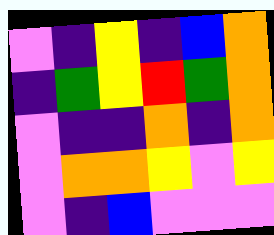[["violet", "indigo", "yellow", "indigo", "blue", "orange"], ["indigo", "green", "yellow", "red", "green", "orange"], ["violet", "indigo", "indigo", "orange", "indigo", "orange"], ["violet", "orange", "orange", "yellow", "violet", "yellow"], ["violet", "indigo", "blue", "violet", "violet", "violet"]]